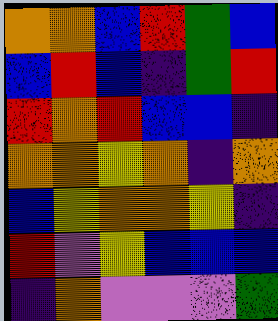[["orange", "orange", "blue", "red", "green", "blue"], ["blue", "red", "blue", "indigo", "green", "red"], ["red", "orange", "red", "blue", "blue", "indigo"], ["orange", "orange", "yellow", "orange", "indigo", "orange"], ["blue", "yellow", "orange", "orange", "yellow", "indigo"], ["red", "violet", "yellow", "blue", "blue", "blue"], ["indigo", "orange", "violet", "violet", "violet", "green"]]